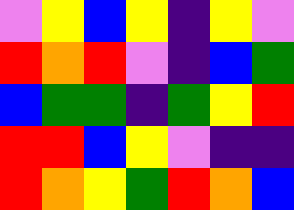[["violet", "yellow", "blue", "yellow", "indigo", "yellow", "violet"], ["red", "orange", "red", "violet", "indigo", "blue", "green"], ["blue", "green", "green", "indigo", "green", "yellow", "red"], ["red", "red", "blue", "yellow", "violet", "indigo", "indigo"], ["red", "orange", "yellow", "green", "red", "orange", "blue"]]